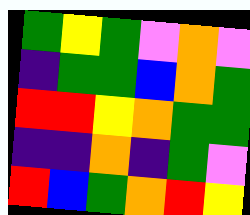[["green", "yellow", "green", "violet", "orange", "violet"], ["indigo", "green", "green", "blue", "orange", "green"], ["red", "red", "yellow", "orange", "green", "green"], ["indigo", "indigo", "orange", "indigo", "green", "violet"], ["red", "blue", "green", "orange", "red", "yellow"]]